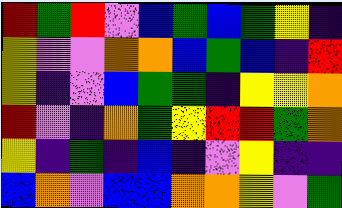[["red", "green", "red", "violet", "blue", "green", "blue", "green", "yellow", "indigo"], ["yellow", "violet", "violet", "orange", "orange", "blue", "green", "blue", "indigo", "red"], ["yellow", "indigo", "violet", "blue", "green", "green", "indigo", "yellow", "yellow", "orange"], ["red", "violet", "indigo", "orange", "green", "yellow", "red", "red", "green", "orange"], ["yellow", "indigo", "green", "indigo", "blue", "indigo", "violet", "yellow", "indigo", "indigo"], ["blue", "orange", "violet", "blue", "blue", "orange", "orange", "yellow", "violet", "green"]]